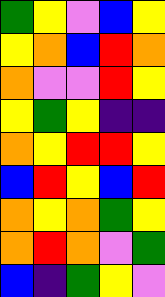[["green", "yellow", "violet", "blue", "yellow"], ["yellow", "orange", "blue", "red", "orange"], ["orange", "violet", "violet", "red", "yellow"], ["yellow", "green", "yellow", "indigo", "indigo"], ["orange", "yellow", "red", "red", "yellow"], ["blue", "red", "yellow", "blue", "red"], ["orange", "yellow", "orange", "green", "yellow"], ["orange", "red", "orange", "violet", "green"], ["blue", "indigo", "green", "yellow", "violet"]]